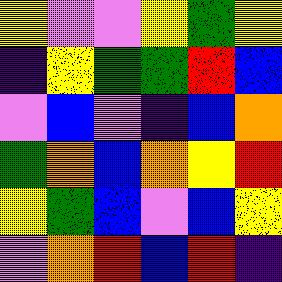[["yellow", "violet", "violet", "yellow", "green", "yellow"], ["indigo", "yellow", "green", "green", "red", "blue"], ["violet", "blue", "violet", "indigo", "blue", "orange"], ["green", "orange", "blue", "orange", "yellow", "red"], ["yellow", "green", "blue", "violet", "blue", "yellow"], ["violet", "orange", "red", "blue", "red", "indigo"]]